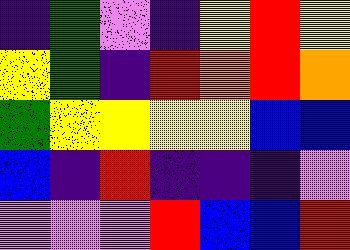[["indigo", "green", "violet", "indigo", "yellow", "red", "yellow"], ["yellow", "green", "indigo", "red", "orange", "red", "orange"], ["green", "yellow", "yellow", "yellow", "yellow", "blue", "blue"], ["blue", "indigo", "red", "indigo", "indigo", "indigo", "violet"], ["violet", "violet", "violet", "red", "blue", "blue", "red"]]